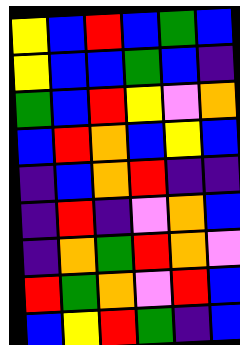[["yellow", "blue", "red", "blue", "green", "blue"], ["yellow", "blue", "blue", "green", "blue", "indigo"], ["green", "blue", "red", "yellow", "violet", "orange"], ["blue", "red", "orange", "blue", "yellow", "blue"], ["indigo", "blue", "orange", "red", "indigo", "indigo"], ["indigo", "red", "indigo", "violet", "orange", "blue"], ["indigo", "orange", "green", "red", "orange", "violet"], ["red", "green", "orange", "violet", "red", "blue"], ["blue", "yellow", "red", "green", "indigo", "blue"]]